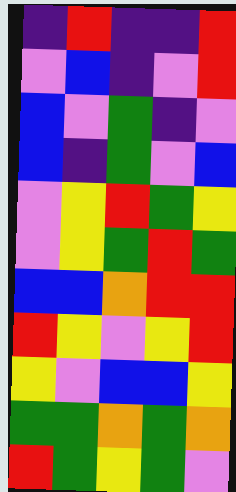[["indigo", "red", "indigo", "indigo", "red"], ["violet", "blue", "indigo", "violet", "red"], ["blue", "violet", "green", "indigo", "violet"], ["blue", "indigo", "green", "violet", "blue"], ["violet", "yellow", "red", "green", "yellow"], ["violet", "yellow", "green", "red", "green"], ["blue", "blue", "orange", "red", "red"], ["red", "yellow", "violet", "yellow", "red"], ["yellow", "violet", "blue", "blue", "yellow"], ["green", "green", "orange", "green", "orange"], ["red", "green", "yellow", "green", "violet"]]